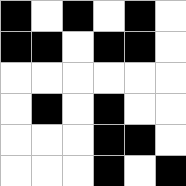[["black", "white", "black", "white", "black", "white"], ["black", "black", "white", "black", "black", "white"], ["white", "white", "white", "white", "white", "white"], ["white", "black", "white", "black", "white", "white"], ["white", "white", "white", "black", "black", "white"], ["white", "white", "white", "black", "white", "black"]]